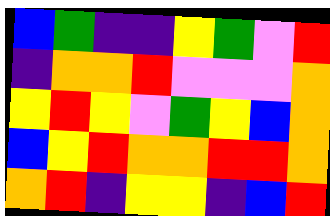[["blue", "green", "indigo", "indigo", "yellow", "green", "violet", "red"], ["indigo", "orange", "orange", "red", "violet", "violet", "violet", "orange"], ["yellow", "red", "yellow", "violet", "green", "yellow", "blue", "orange"], ["blue", "yellow", "red", "orange", "orange", "red", "red", "orange"], ["orange", "red", "indigo", "yellow", "yellow", "indigo", "blue", "red"]]